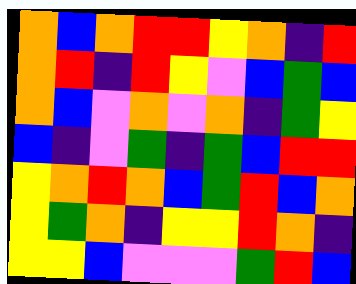[["orange", "blue", "orange", "red", "red", "yellow", "orange", "indigo", "red"], ["orange", "red", "indigo", "red", "yellow", "violet", "blue", "green", "blue"], ["orange", "blue", "violet", "orange", "violet", "orange", "indigo", "green", "yellow"], ["blue", "indigo", "violet", "green", "indigo", "green", "blue", "red", "red"], ["yellow", "orange", "red", "orange", "blue", "green", "red", "blue", "orange"], ["yellow", "green", "orange", "indigo", "yellow", "yellow", "red", "orange", "indigo"], ["yellow", "yellow", "blue", "violet", "violet", "violet", "green", "red", "blue"]]